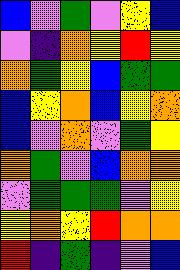[["blue", "violet", "green", "violet", "yellow", "blue"], ["violet", "indigo", "orange", "yellow", "red", "yellow"], ["orange", "green", "yellow", "blue", "green", "green"], ["blue", "yellow", "orange", "blue", "yellow", "orange"], ["blue", "violet", "orange", "violet", "green", "yellow"], ["orange", "green", "violet", "blue", "orange", "orange"], ["violet", "green", "green", "green", "violet", "yellow"], ["yellow", "orange", "yellow", "red", "orange", "orange"], ["red", "indigo", "green", "indigo", "violet", "blue"]]